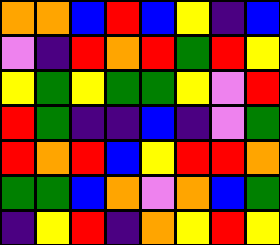[["orange", "orange", "blue", "red", "blue", "yellow", "indigo", "blue"], ["violet", "indigo", "red", "orange", "red", "green", "red", "yellow"], ["yellow", "green", "yellow", "green", "green", "yellow", "violet", "red"], ["red", "green", "indigo", "indigo", "blue", "indigo", "violet", "green"], ["red", "orange", "red", "blue", "yellow", "red", "red", "orange"], ["green", "green", "blue", "orange", "violet", "orange", "blue", "green"], ["indigo", "yellow", "red", "indigo", "orange", "yellow", "red", "yellow"]]